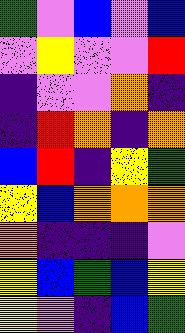[["green", "violet", "blue", "violet", "blue"], ["violet", "yellow", "violet", "violet", "red"], ["indigo", "violet", "violet", "orange", "indigo"], ["indigo", "red", "orange", "indigo", "orange"], ["blue", "red", "indigo", "yellow", "green"], ["yellow", "blue", "orange", "orange", "orange"], ["orange", "indigo", "indigo", "indigo", "violet"], ["yellow", "blue", "green", "blue", "yellow"], ["yellow", "violet", "indigo", "blue", "green"]]